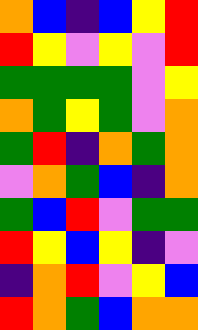[["orange", "blue", "indigo", "blue", "yellow", "red"], ["red", "yellow", "violet", "yellow", "violet", "red"], ["green", "green", "green", "green", "violet", "yellow"], ["orange", "green", "yellow", "green", "violet", "orange"], ["green", "red", "indigo", "orange", "green", "orange"], ["violet", "orange", "green", "blue", "indigo", "orange"], ["green", "blue", "red", "violet", "green", "green"], ["red", "yellow", "blue", "yellow", "indigo", "violet"], ["indigo", "orange", "red", "violet", "yellow", "blue"], ["red", "orange", "green", "blue", "orange", "orange"]]